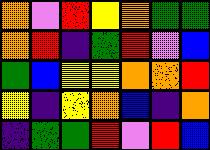[["orange", "violet", "red", "yellow", "orange", "green", "green"], ["orange", "red", "indigo", "green", "red", "violet", "blue"], ["green", "blue", "yellow", "yellow", "orange", "orange", "red"], ["yellow", "indigo", "yellow", "orange", "blue", "indigo", "orange"], ["indigo", "green", "green", "red", "violet", "red", "blue"]]